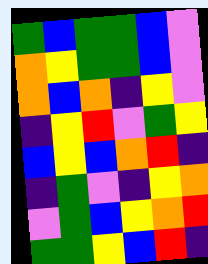[["green", "blue", "green", "green", "blue", "violet"], ["orange", "yellow", "green", "green", "blue", "violet"], ["orange", "blue", "orange", "indigo", "yellow", "violet"], ["indigo", "yellow", "red", "violet", "green", "yellow"], ["blue", "yellow", "blue", "orange", "red", "indigo"], ["indigo", "green", "violet", "indigo", "yellow", "orange"], ["violet", "green", "blue", "yellow", "orange", "red"], ["green", "green", "yellow", "blue", "red", "indigo"]]